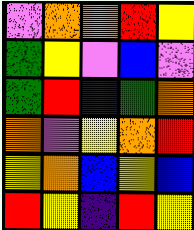[["violet", "orange", "orange", "red", "yellow"], ["green", "yellow", "violet", "blue", "violet"], ["green", "red", "indigo", "green", "orange"], ["orange", "violet", "yellow", "orange", "red"], ["yellow", "orange", "blue", "yellow", "blue"], ["red", "yellow", "indigo", "red", "yellow"]]